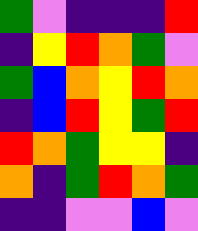[["green", "violet", "indigo", "indigo", "indigo", "red"], ["indigo", "yellow", "red", "orange", "green", "violet"], ["green", "blue", "orange", "yellow", "red", "orange"], ["indigo", "blue", "red", "yellow", "green", "red"], ["red", "orange", "green", "yellow", "yellow", "indigo"], ["orange", "indigo", "green", "red", "orange", "green"], ["indigo", "indigo", "violet", "violet", "blue", "violet"]]